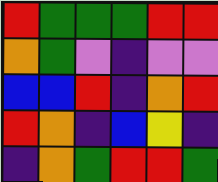[["red", "green", "green", "green", "red", "red"], ["orange", "green", "violet", "indigo", "violet", "violet"], ["blue", "blue", "red", "indigo", "orange", "red"], ["red", "orange", "indigo", "blue", "yellow", "indigo"], ["indigo", "orange", "green", "red", "red", "green"]]